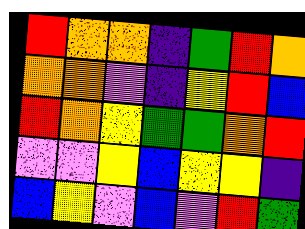[["red", "orange", "orange", "indigo", "green", "red", "orange"], ["orange", "orange", "violet", "indigo", "yellow", "red", "blue"], ["red", "orange", "yellow", "green", "green", "orange", "red"], ["violet", "violet", "yellow", "blue", "yellow", "yellow", "indigo"], ["blue", "yellow", "violet", "blue", "violet", "red", "green"]]